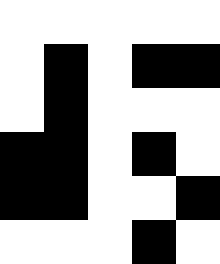[["white", "white", "white", "white", "white"], ["white", "black", "white", "black", "black"], ["white", "black", "white", "white", "white"], ["black", "black", "white", "black", "white"], ["black", "black", "white", "white", "black"], ["white", "white", "white", "black", "white"]]